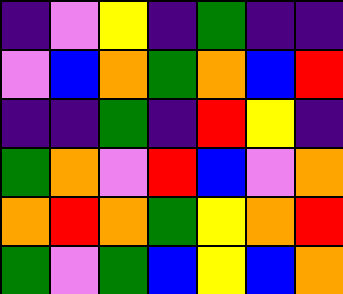[["indigo", "violet", "yellow", "indigo", "green", "indigo", "indigo"], ["violet", "blue", "orange", "green", "orange", "blue", "red"], ["indigo", "indigo", "green", "indigo", "red", "yellow", "indigo"], ["green", "orange", "violet", "red", "blue", "violet", "orange"], ["orange", "red", "orange", "green", "yellow", "orange", "red"], ["green", "violet", "green", "blue", "yellow", "blue", "orange"]]